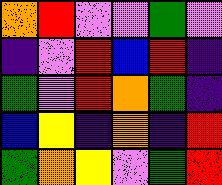[["orange", "red", "violet", "violet", "green", "violet"], ["indigo", "violet", "red", "blue", "red", "indigo"], ["green", "violet", "red", "orange", "green", "indigo"], ["blue", "yellow", "indigo", "orange", "indigo", "red"], ["green", "orange", "yellow", "violet", "green", "red"]]